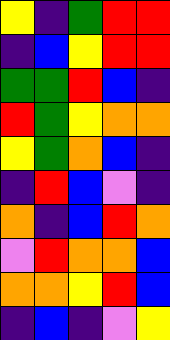[["yellow", "indigo", "green", "red", "red"], ["indigo", "blue", "yellow", "red", "red"], ["green", "green", "red", "blue", "indigo"], ["red", "green", "yellow", "orange", "orange"], ["yellow", "green", "orange", "blue", "indigo"], ["indigo", "red", "blue", "violet", "indigo"], ["orange", "indigo", "blue", "red", "orange"], ["violet", "red", "orange", "orange", "blue"], ["orange", "orange", "yellow", "red", "blue"], ["indigo", "blue", "indigo", "violet", "yellow"]]